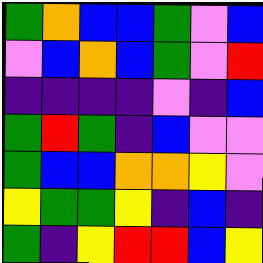[["green", "orange", "blue", "blue", "green", "violet", "blue"], ["violet", "blue", "orange", "blue", "green", "violet", "red"], ["indigo", "indigo", "indigo", "indigo", "violet", "indigo", "blue"], ["green", "red", "green", "indigo", "blue", "violet", "violet"], ["green", "blue", "blue", "orange", "orange", "yellow", "violet"], ["yellow", "green", "green", "yellow", "indigo", "blue", "indigo"], ["green", "indigo", "yellow", "red", "red", "blue", "yellow"]]